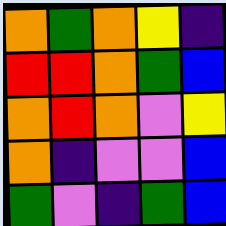[["orange", "green", "orange", "yellow", "indigo"], ["red", "red", "orange", "green", "blue"], ["orange", "red", "orange", "violet", "yellow"], ["orange", "indigo", "violet", "violet", "blue"], ["green", "violet", "indigo", "green", "blue"]]